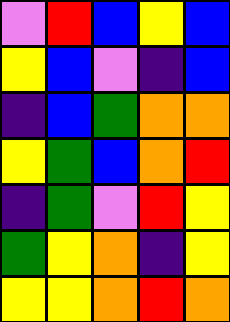[["violet", "red", "blue", "yellow", "blue"], ["yellow", "blue", "violet", "indigo", "blue"], ["indigo", "blue", "green", "orange", "orange"], ["yellow", "green", "blue", "orange", "red"], ["indigo", "green", "violet", "red", "yellow"], ["green", "yellow", "orange", "indigo", "yellow"], ["yellow", "yellow", "orange", "red", "orange"]]